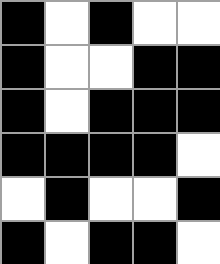[["black", "white", "black", "white", "white"], ["black", "white", "white", "black", "black"], ["black", "white", "black", "black", "black"], ["black", "black", "black", "black", "white"], ["white", "black", "white", "white", "black"], ["black", "white", "black", "black", "white"]]